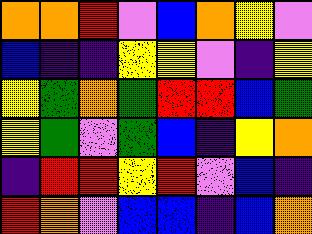[["orange", "orange", "red", "violet", "blue", "orange", "yellow", "violet"], ["blue", "indigo", "indigo", "yellow", "yellow", "violet", "indigo", "yellow"], ["yellow", "green", "orange", "green", "red", "red", "blue", "green"], ["yellow", "green", "violet", "green", "blue", "indigo", "yellow", "orange"], ["indigo", "red", "red", "yellow", "red", "violet", "blue", "indigo"], ["red", "orange", "violet", "blue", "blue", "indigo", "blue", "orange"]]